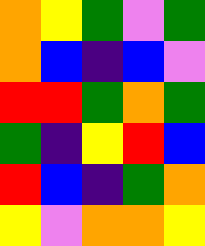[["orange", "yellow", "green", "violet", "green"], ["orange", "blue", "indigo", "blue", "violet"], ["red", "red", "green", "orange", "green"], ["green", "indigo", "yellow", "red", "blue"], ["red", "blue", "indigo", "green", "orange"], ["yellow", "violet", "orange", "orange", "yellow"]]